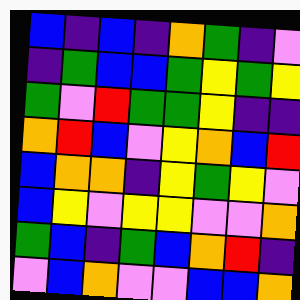[["blue", "indigo", "blue", "indigo", "orange", "green", "indigo", "violet"], ["indigo", "green", "blue", "blue", "green", "yellow", "green", "yellow"], ["green", "violet", "red", "green", "green", "yellow", "indigo", "indigo"], ["orange", "red", "blue", "violet", "yellow", "orange", "blue", "red"], ["blue", "orange", "orange", "indigo", "yellow", "green", "yellow", "violet"], ["blue", "yellow", "violet", "yellow", "yellow", "violet", "violet", "orange"], ["green", "blue", "indigo", "green", "blue", "orange", "red", "indigo"], ["violet", "blue", "orange", "violet", "violet", "blue", "blue", "orange"]]